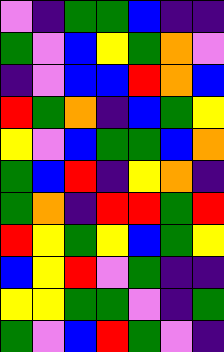[["violet", "indigo", "green", "green", "blue", "indigo", "indigo"], ["green", "violet", "blue", "yellow", "green", "orange", "violet"], ["indigo", "violet", "blue", "blue", "red", "orange", "blue"], ["red", "green", "orange", "indigo", "blue", "green", "yellow"], ["yellow", "violet", "blue", "green", "green", "blue", "orange"], ["green", "blue", "red", "indigo", "yellow", "orange", "indigo"], ["green", "orange", "indigo", "red", "red", "green", "red"], ["red", "yellow", "green", "yellow", "blue", "green", "yellow"], ["blue", "yellow", "red", "violet", "green", "indigo", "indigo"], ["yellow", "yellow", "green", "green", "violet", "indigo", "green"], ["green", "violet", "blue", "red", "green", "violet", "indigo"]]